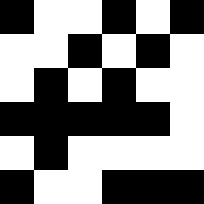[["black", "white", "white", "black", "white", "black"], ["white", "white", "black", "white", "black", "white"], ["white", "black", "white", "black", "white", "white"], ["black", "black", "black", "black", "black", "white"], ["white", "black", "white", "white", "white", "white"], ["black", "white", "white", "black", "black", "black"]]